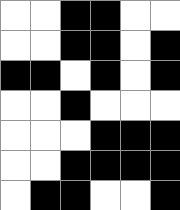[["white", "white", "black", "black", "white", "white"], ["white", "white", "black", "black", "white", "black"], ["black", "black", "white", "black", "white", "black"], ["white", "white", "black", "white", "white", "white"], ["white", "white", "white", "black", "black", "black"], ["white", "white", "black", "black", "black", "black"], ["white", "black", "black", "white", "white", "black"]]